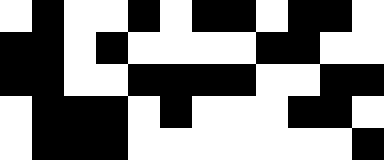[["white", "black", "white", "white", "black", "white", "black", "black", "white", "black", "black", "white"], ["black", "black", "white", "black", "white", "white", "white", "white", "black", "black", "white", "white"], ["black", "black", "white", "white", "black", "black", "black", "black", "white", "white", "black", "black"], ["white", "black", "black", "black", "white", "black", "white", "white", "white", "black", "black", "white"], ["white", "black", "black", "black", "white", "white", "white", "white", "white", "white", "white", "black"]]